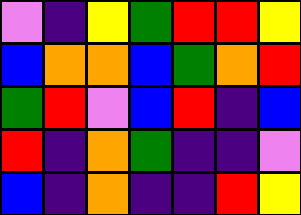[["violet", "indigo", "yellow", "green", "red", "red", "yellow"], ["blue", "orange", "orange", "blue", "green", "orange", "red"], ["green", "red", "violet", "blue", "red", "indigo", "blue"], ["red", "indigo", "orange", "green", "indigo", "indigo", "violet"], ["blue", "indigo", "orange", "indigo", "indigo", "red", "yellow"]]